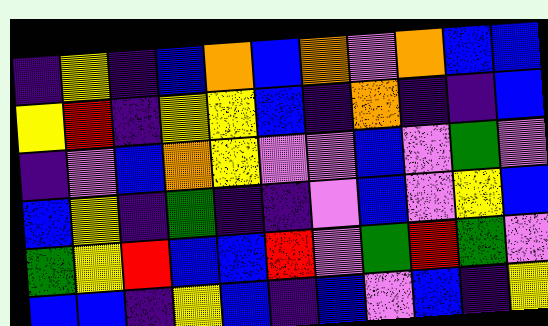[["indigo", "yellow", "indigo", "blue", "orange", "blue", "orange", "violet", "orange", "blue", "blue"], ["yellow", "red", "indigo", "yellow", "yellow", "blue", "indigo", "orange", "indigo", "indigo", "blue"], ["indigo", "violet", "blue", "orange", "yellow", "violet", "violet", "blue", "violet", "green", "violet"], ["blue", "yellow", "indigo", "green", "indigo", "indigo", "violet", "blue", "violet", "yellow", "blue"], ["green", "yellow", "red", "blue", "blue", "red", "violet", "green", "red", "green", "violet"], ["blue", "blue", "indigo", "yellow", "blue", "indigo", "blue", "violet", "blue", "indigo", "yellow"]]